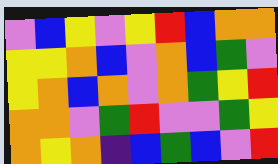[["violet", "blue", "yellow", "violet", "yellow", "red", "blue", "orange", "orange"], ["yellow", "yellow", "orange", "blue", "violet", "orange", "blue", "green", "violet"], ["yellow", "orange", "blue", "orange", "violet", "orange", "green", "yellow", "red"], ["orange", "orange", "violet", "green", "red", "violet", "violet", "green", "yellow"], ["orange", "yellow", "orange", "indigo", "blue", "green", "blue", "violet", "red"]]